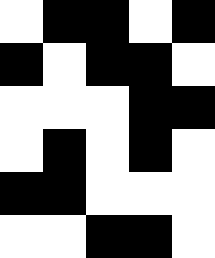[["white", "black", "black", "white", "black"], ["black", "white", "black", "black", "white"], ["white", "white", "white", "black", "black"], ["white", "black", "white", "black", "white"], ["black", "black", "white", "white", "white"], ["white", "white", "black", "black", "white"]]